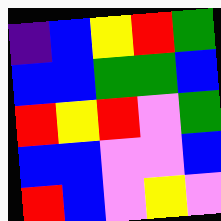[["indigo", "blue", "yellow", "red", "green"], ["blue", "blue", "green", "green", "blue"], ["red", "yellow", "red", "violet", "green"], ["blue", "blue", "violet", "violet", "blue"], ["red", "blue", "violet", "yellow", "violet"]]